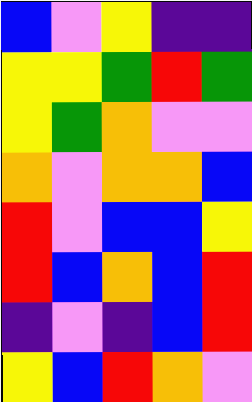[["blue", "violet", "yellow", "indigo", "indigo"], ["yellow", "yellow", "green", "red", "green"], ["yellow", "green", "orange", "violet", "violet"], ["orange", "violet", "orange", "orange", "blue"], ["red", "violet", "blue", "blue", "yellow"], ["red", "blue", "orange", "blue", "red"], ["indigo", "violet", "indigo", "blue", "red"], ["yellow", "blue", "red", "orange", "violet"]]